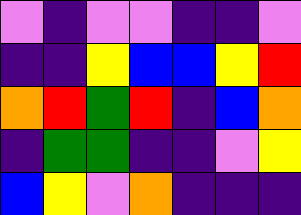[["violet", "indigo", "violet", "violet", "indigo", "indigo", "violet"], ["indigo", "indigo", "yellow", "blue", "blue", "yellow", "red"], ["orange", "red", "green", "red", "indigo", "blue", "orange"], ["indigo", "green", "green", "indigo", "indigo", "violet", "yellow"], ["blue", "yellow", "violet", "orange", "indigo", "indigo", "indigo"]]